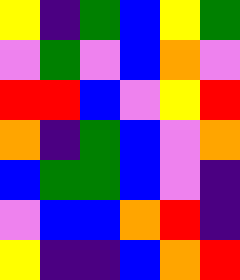[["yellow", "indigo", "green", "blue", "yellow", "green"], ["violet", "green", "violet", "blue", "orange", "violet"], ["red", "red", "blue", "violet", "yellow", "red"], ["orange", "indigo", "green", "blue", "violet", "orange"], ["blue", "green", "green", "blue", "violet", "indigo"], ["violet", "blue", "blue", "orange", "red", "indigo"], ["yellow", "indigo", "indigo", "blue", "orange", "red"]]